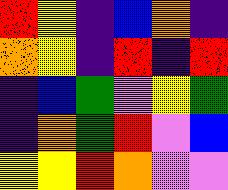[["red", "yellow", "indigo", "blue", "orange", "indigo"], ["orange", "yellow", "indigo", "red", "indigo", "red"], ["indigo", "blue", "green", "violet", "yellow", "green"], ["indigo", "orange", "green", "red", "violet", "blue"], ["yellow", "yellow", "red", "orange", "violet", "violet"]]